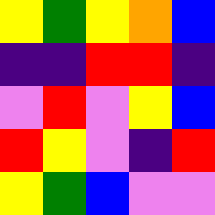[["yellow", "green", "yellow", "orange", "blue"], ["indigo", "indigo", "red", "red", "indigo"], ["violet", "red", "violet", "yellow", "blue"], ["red", "yellow", "violet", "indigo", "red"], ["yellow", "green", "blue", "violet", "violet"]]